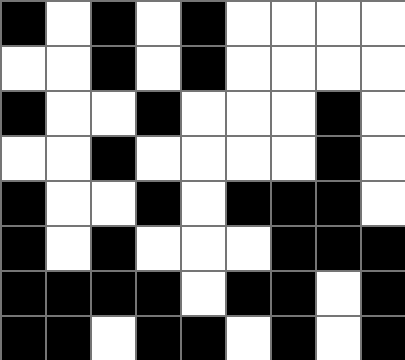[["black", "white", "black", "white", "black", "white", "white", "white", "white"], ["white", "white", "black", "white", "black", "white", "white", "white", "white"], ["black", "white", "white", "black", "white", "white", "white", "black", "white"], ["white", "white", "black", "white", "white", "white", "white", "black", "white"], ["black", "white", "white", "black", "white", "black", "black", "black", "white"], ["black", "white", "black", "white", "white", "white", "black", "black", "black"], ["black", "black", "black", "black", "white", "black", "black", "white", "black"], ["black", "black", "white", "black", "black", "white", "black", "white", "black"]]